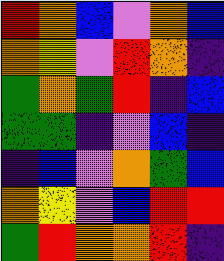[["red", "orange", "blue", "violet", "orange", "blue"], ["orange", "yellow", "violet", "red", "orange", "indigo"], ["green", "orange", "green", "red", "indigo", "blue"], ["green", "green", "indigo", "violet", "blue", "indigo"], ["indigo", "blue", "violet", "orange", "green", "blue"], ["orange", "yellow", "violet", "blue", "red", "red"], ["green", "red", "orange", "orange", "red", "indigo"]]